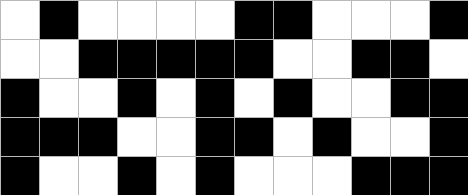[["white", "black", "white", "white", "white", "white", "black", "black", "white", "white", "white", "black"], ["white", "white", "black", "black", "black", "black", "black", "white", "white", "black", "black", "white"], ["black", "white", "white", "black", "white", "black", "white", "black", "white", "white", "black", "black"], ["black", "black", "black", "white", "white", "black", "black", "white", "black", "white", "white", "black"], ["black", "white", "white", "black", "white", "black", "white", "white", "white", "black", "black", "black"]]